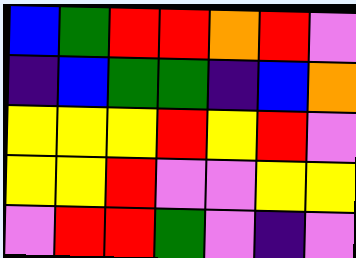[["blue", "green", "red", "red", "orange", "red", "violet"], ["indigo", "blue", "green", "green", "indigo", "blue", "orange"], ["yellow", "yellow", "yellow", "red", "yellow", "red", "violet"], ["yellow", "yellow", "red", "violet", "violet", "yellow", "yellow"], ["violet", "red", "red", "green", "violet", "indigo", "violet"]]